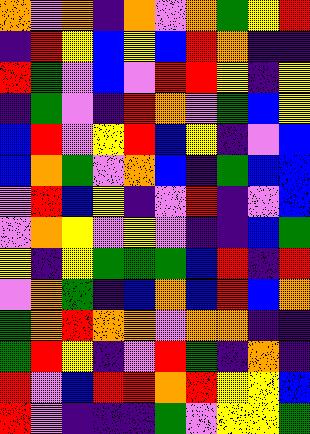[["orange", "violet", "orange", "indigo", "orange", "violet", "orange", "green", "yellow", "red"], ["indigo", "red", "yellow", "blue", "yellow", "blue", "red", "orange", "indigo", "indigo"], ["red", "green", "violet", "blue", "violet", "red", "red", "yellow", "indigo", "yellow"], ["indigo", "green", "violet", "indigo", "red", "orange", "violet", "green", "blue", "yellow"], ["blue", "red", "violet", "yellow", "red", "blue", "yellow", "indigo", "violet", "blue"], ["blue", "orange", "green", "violet", "orange", "blue", "indigo", "green", "blue", "blue"], ["violet", "red", "blue", "yellow", "indigo", "violet", "red", "indigo", "violet", "blue"], ["violet", "orange", "yellow", "violet", "yellow", "violet", "indigo", "indigo", "blue", "green"], ["yellow", "indigo", "yellow", "green", "green", "green", "blue", "red", "indigo", "red"], ["violet", "orange", "green", "indigo", "blue", "orange", "blue", "red", "blue", "orange"], ["green", "orange", "red", "orange", "orange", "violet", "orange", "orange", "indigo", "indigo"], ["green", "red", "yellow", "indigo", "violet", "red", "green", "indigo", "orange", "indigo"], ["red", "violet", "blue", "red", "red", "orange", "red", "yellow", "yellow", "blue"], ["red", "violet", "indigo", "indigo", "indigo", "green", "violet", "yellow", "yellow", "green"]]